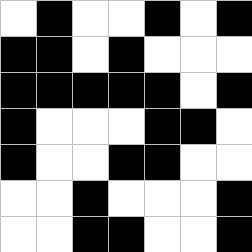[["white", "black", "white", "white", "black", "white", "black"], ["black", "black", "white", "black", "white", "white", "white"], ["black", "black", "black", "black", "black", "white", "black"], ["black", "white", "white", "white", "black", "black", "white"], ["black", "white", "white", "black", "black", "white", "white"], ["white", "white", "black", "white", "white", "white", "black"], ["white", "white", "black", "black", "white", "white", "black"]]